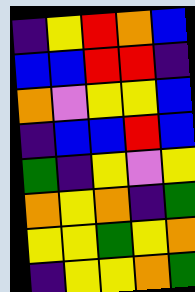[["indigo", "yellow", "red", "orange", "blue"], ["blue", "blue", "red", "red", "indigo"], ["orange", "violet", "yellow", "yellow", "blue"], ["indigo", "blue", "blue", "red", "blue"], ["green", "indigo", "yellow", "violet", "yellow"], ["orange", "yellow", "orange", "indigo", "green"], ["yellow", "yellow", "green", "yellow", "orange"], ["indigo", "yellow", "yellow", "orange", "green"]]